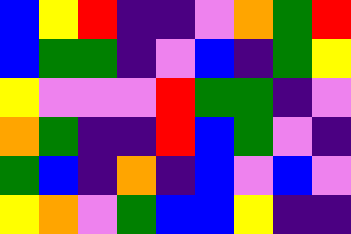[["blue", "yellow", "red", "indigo", "indigo", "violet", "orange", "green", "red"], ["blue", "green", "green", "indigo", "violet", "blue", "indigo", "green", "yellow"], ["yellow", "violet", "violet", "violet", "red", "green", "green", "indigo", "violet"], ["orange", "green", "indigo", "indigo", "red", "blue", "green", "violet", "indigo"], ["green", "blue", "indigo", "orange", "indigo", "blue", "violet", "blue", "violet"], ["yellow", "orange", "violet", "green", "blue", "blue", "yellow", "indigo", "indigo"]]